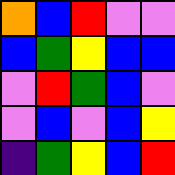[["orange", "blue", "red", "violet", "violet"], ["blue", "green", "yellow", "blue", "blue"], ["violet", "red", "green", "blue", "violet"], ["violet", "blue", "violet", "blue", "yellow"], ["indigo", "green", "yellow", "blue", "red"]]